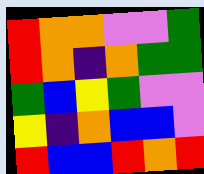[["red", "orange", "orange", "violet", "violet", "green"], ["red", "orange", "indigo", "orange", "green", "green"], ["green", "blue", "yellow", "green", "violet", "violet"], ["yellow", "indigo", "orange", "blue", "blue", "violet"], ["red", "blue", "blue", "red", "orange", "red"]]